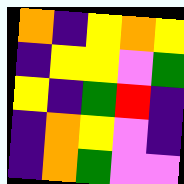[["orange", "indigo", "yellow", "orange", "yellow"], ["indigo", "yellow", "yellow", "violet", "green"], ["yellow", "indigo", "green", "red", "indigo"], ["indigo", "orange", "yellow", "violet", "indigo"], ["indigo", "orange", "green", "violet", "violet"]]